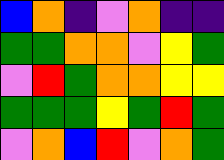[["blue", "orange", "indigo", "violet", "orange", "indigo", "indigo"], ["green", "green", "orange", "orange", "violet", "yellow", "green"], ["violet", "red", "green", "orange", "orange", "yellow", "yellow"], ["green", "green", "green", "yellow", "green", "red", "green"], ["violet", "orange", "blue", "red", "violet", "orange", "green"]]